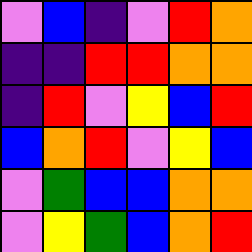[["violet", "blue", "indigo", "violet", "red", "orange"], ["indigo", "indigo", "red", "red", "orange", "orange"], ["indigo", "red", "violet", "yellow", "blue", "red"], ["blue", "orange", "red", "violet", "yellow", "blue"], ["violet", "green", "blue", "blue", "orange", "orange"], ["violet", "yellow", "green", "blue", "orange", "red"]]